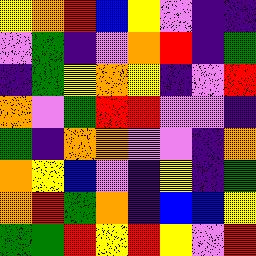[["yellow", "orange", "red", "blue", "yellow", "violet", "indigo", "indigo"], ["violet", "green", "indigo", "violet", "orange", "red", "indigo", "green"], ["indigo", "green", "yellow", "orange", "yellow", "indigo", "violet", "red"], ["orange", "violet", "green", "red", "red", "violet", "violet", "indigo"], ["green", "indigo", "orange", "orange", "violet", "violet", "indigo", "orange"], ["orange", "yellow", "blue", "violet", "indigo", "yellow", "indigo", "green"], ["orange", "red", "green", "orange", "indigo", "blue", "blue", "yellow"], ["green", "green", "red", "yellow", "red", "yellow", "violet", "red"]]